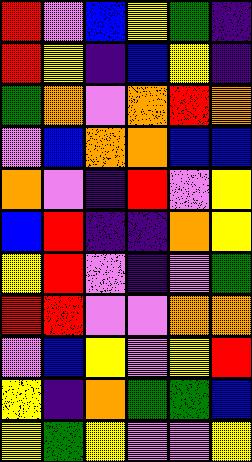[["red", "violet", "blue", "yellow", "green", "indigo"], ["red", "yellow", "indigo", "blue", "yellow", "indigo"], ["green", "orange", "violet", "orange", "red", "orange"], ["violet", "blue", "orange", "orange", "blue", "blue"], ["orange", "violet", "indigo", "red", "violet", "yellow"], ["blue", "red", "indigo", "indigo", "orange", "yellow"], ["yellow", "red", "violet", "indigo", "violet", "green"], ["red", "red", "violet", "violet", "orange", "orange"], ["violet", "blue", "yellow", "violet", "yellow", "red"], ["yellow", "indigo", "orange", "green", "green", "blue"], ["yellow", "green", "yellow", "violet", "violet", "yellow"]]